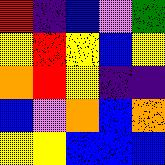[["red", "indigo", "blue", "violet", "green"], ["yellow", "red", "yellow", "blue", "yellow"], ["orange", "red", "yellow", "indigo", "indigo"], ["blue", "violet", "orange", "blue", "orange"], ["yellow", "yellow", "blue", "blue", "blue"]]